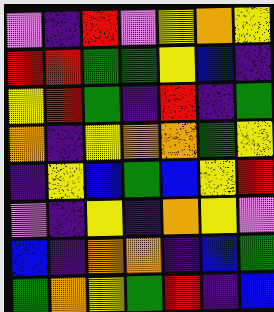[["violet", "indigo", "red", "violet", "yellow", "orange", "yellow"], ["red", "red", "green", "green", "yellow", "blue", "indigo"], ["yellow", "red", "green", "indigo", "red", "indigo", "green"], ["orange", "indigo", "yellow", "orange", "orange", "green", "yellow"], ["indigo", "yellow", "blue", "green", "blue", "yellow", "red"], ["violet", "indigo", "yellow", "indigo", "orange", "yellow", "violet"], ["blue", "indigo", "orange", "orange", "indigo", "blue", "green"], ["green", "orange", "yellow", "green", "red", "indigo", "blue"]]